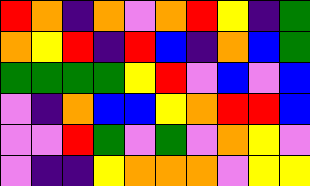[["red", "orange", "indigo", "orange", "violet", "orange", "red", "yellow", "indigo", "green"], ["orange", "yellow", "red", "indigo", "red", "blue", "indigo", "orange", "blue", "green"], ["green", "green", "green", "green", "yellow", "red", "violet", "blue", "violet", "blue"], ["violet", "indigo", "orange", "blue", "blue", "yellow", "orange", "red", "red", "blue"], ["violet", "violet", "red", "green", "violet", "green", "violet", "orange", "yellow", "violet"], ["violet", "indigo", "indigo", "yellow", "orange", "orange", "orange", "violet", "yellow", "yellow"]]